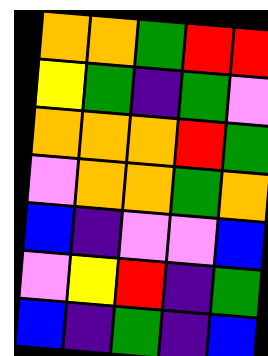[["orange", "orange", "green", "red", "red"], ["yellow", "green", "indigo", "green", "violet"], ["orange", "orange", "orange", "red", "green"], ["violet", "orange", "orange", "green", "orange"], ["blue", "indigo", "violet", "violet", "blue"], ["violet", "yellow", "red", "indigo", "green"], ["blue", "indigo", "green", "indigo", "blue"]]